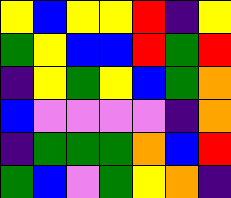[["yellow", "blue", "yellow", "yellow", "red", "indigo", "yellow"], ["green", "yellow", "blue", "blue", "red", "green", "red"], ["indigo", "yellow", "green", "yellow", "blue", "green", "orange"], ["blue", "violet", "violet", "violet", "violet", "indigo", "orange"], ["indigo", "green", "green", "green", "orange", "blue", "red"], ["green", "blue", "violet", "green", "yellow", "orange", "indigo"]]